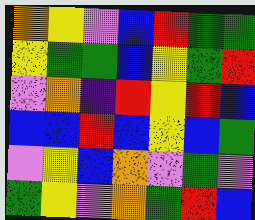[["orange", "yellow", "violet", "blue", "red", "green", "green"], ["yellow", "green", "green", "blue", "yellow", "green", "red"], ["violet", "orange", "indigo", "red", "yellow", "red", "blue"], ["blue", "blue", "red", "blue", "yellow", "blue", "green"], ["violet", "yellow", "blue", "orange", "violet", "green", "violet"], ["green", "yellow", "violet", "orange", "green", "red", "blue"]]